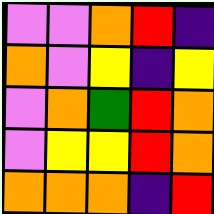[["violet", "violet", "orange", "red", "indigo"], ["orange", "violet", "yellow", "indigo", "yellow"], ["violet", "orange", "green", "red", "orange"], ["violet", "yellow", "yellow", "red", "orange"], ["orange", "orange", "orange", "indigo", "red"]]